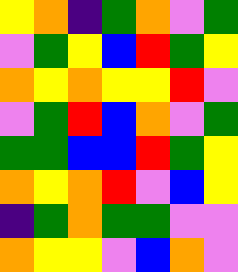[["yellow", "orange", "indigo", "green", "orange", "violet", "green"], ["violet", "green", "yellow", "blue", "red", "green", "yellow"], ["orange", "yellow", "orange", "yellow", "yellow", "red", "violet"], ["violet", "green", "red", "blue", "orange", "violet", "green"], ["green", "green", "blue", "blue", "red", "green", "yellow"], ["orange", "yellow", "orange", "red", "violet", "blue", "yellow"], ["indigo", "green", "orange", "green", "green", "violet", "violet"], ["orange", "yellow", "yellow", "violet", "blue", "orange", "violet"]]